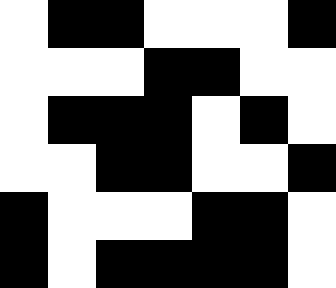[["white", "black", "black", "white", "white", "white", "black"], ["white", "white", "white", "black", "black", "white", "white"], ["white", "black", "black", "black", "white", "black", "white"], ["white", "white", "black", "black", "white", "white", "black"], ["black", "white", "white", "white", "black", "black", "white"], ["black", "white", "black", "black", "black", "black", "white"]]